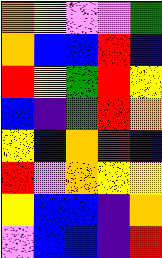[["orange", "yellow", "violet", "violet", "green"], ["orange", "blue", "blue", "red", "blue"], ["red", "yellow", "green", "red", "yellow"], ["blue", "indigo", "green", "red", "orange"], ["yellow", "blue", "orange", "red", "indigo"], ["red", "violet", "orange", "yellow", "yellow"], ["yellow", "blue", "blue", "indigo", "orange"], ["violet", "blue", "blue", "indigo", "red"]]